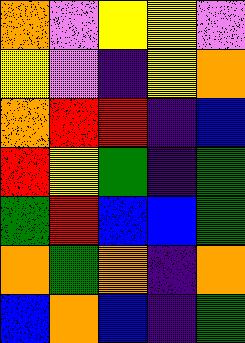[["orange", "violet", "yellow", "yellow", "violet"], ["yellow", "violet", "indigo", "yellow", "orange"], ["orange", "red", "red", "indigo", "blue"], ["red", "yellow", "green", "indigo", "green"], ["green", "red", "blue", "blue", "green"], ["orange", "green", "orange", "indigo", "orange"], ["blue", "orange", "blue", "indigo", "green"]]